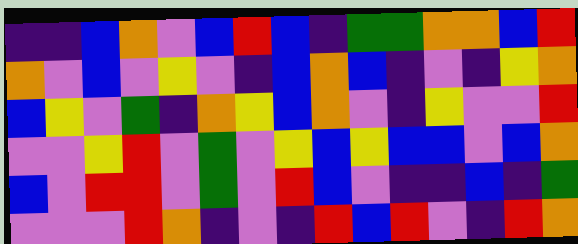[["indigo", "indigo", "blue", "orange", "violet", "blue", "red", "blue", "indigo", "green", "green", "orange", "orange", "blue", "red"], ["orange", "violet", "blue", "violet", "yellow", "violet", "indigo", "blue", "orange", "blue", "indigo", "violet", "indigo", "yellow", "orange"], ["blue", "yellow", "violet", "green", "indigo", "orange", "yellow", "blue", "orange", "violet", "indigo", "yellow", "violet", "violet", "red"], ["violet", "violet", "yellow", "red", "violet", "green", "violet", "yellow", "blue", "yellow", "blue", "blue", "violet", "blue", "orange"], ["blue", "violet", "red", "red", "violet", "green", "violet", "red", "blue", "violet", "indigo", "indigo", "blue", "indigo", "green"], ["violet", "violet", "violet", "red", "orange", "indigo", "violet", "indigo", "red", "blue", "red", "violet", "indigo", "red", "orange"]]